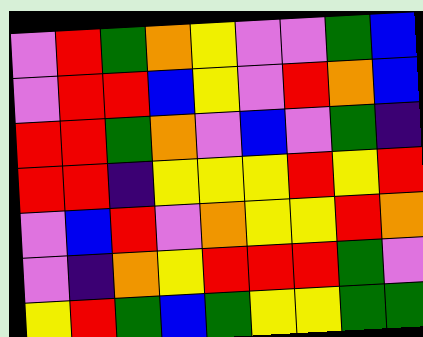[["violet", "red", "green", "orange", "yellow", "violet", "violet", "green", "blue"], ["violet", "red", "red", "blue", "yellow", "violet", "red", "orange", "blue"], ["red", "red", "green", "orange", "violet", "blue", "violet", "green", "indigo"], ["red", "red", "indigo", "yellow", "yellow", "yellow", "red", "yellow", "red"], ["violet", "blue", "red", "violet", "orange", "yellow", "yellow", "red", "orange"], ["violet", "indigo", "orange", "yellow", "red", "red", "red", "green", "violet"], ["yellow", "red", "green", "blue", "green", "yellow", "yellow", "green", "green"]]